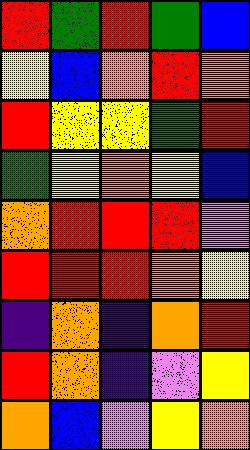[["red", "green", "red", "green", "blue"], ["yellow", "blue", "orange", "red", "orange"], ["red", "yellow", "yellow", "green", "red"], ["green", "yellow", "orange", "yellow", "blue"], ["orange", "red", "red", "red", "violet"], ["red", "red", "red", "orange", "yellow"], ["indigo", "orange", "indigo", "orange", "red"], ["red", "orange", "indigo", "violet", "yellow"], ["orange", "blue", "violet", "yellow", "orange"]]